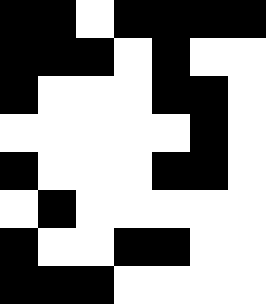[["black", "black", "white", "black", "black", "black", "black"], ["black", "black", "black", "white", "black", "white", "white"], ["black", "white", "white", "white", "black", "black", "white"], ["white", "white", "white", "white", "white", "black", "white"], ["black", "white", "white", "white", "black", "black", "white"], ["white", "black", "white", "white", "white", "white", "white"], ["black", "white", "white", "black", "black", "white", "white"], ["black", "black", "black", "white", "white", "white", "white"]]